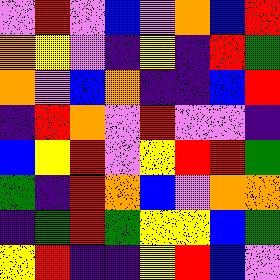[["violet", "red", "violet", "blue", "violet", "orange", "blue", "red"], ["orange", "yellow", "violet", "indigo", "yellow", "indigo", "red", "green"], ["orange", "violet", "blue", "orange", "indigo", "indigo", "blue", "red"], ["indigo", "red", "orange", "violet", "red", "violet", "violet", "indigo"], ["blue", "yellow", "red", "violet", "yellow", "red", "red", "green"], ["green", "indigo", "red", "orange", "blue", "violet", "orange", "orange"], ["indigo", "green", "red", "green", "yellow", "yellow", "blue", "green"], ["yellow", "red", "indigo", "indigo", "yellow", "red", "blue", "violet"]]